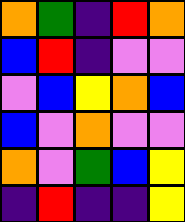[["orange", "green", "indigo", "red", "orange"], ["blue", "red", "indigo", "violet", "violet"], ["violet", "blue", "yellow", "orange", "blue"], ["blue", "violet", "orange", "violet", "violet"], ["orange", "violet", "green", "blue", "yellow"], ["indigo", "red", "indigo", "indigo", "yellow"]]